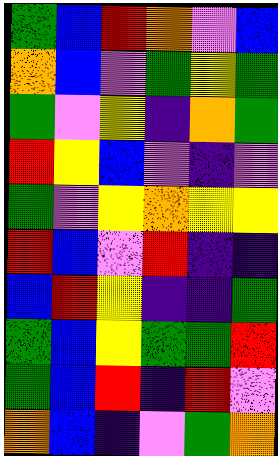[["green", "blue", "red", "orange", "violet", "blue"], ["orange", "blue", "violet", "green", "yellow", "green"], ["green", "violet", "yellow", "indigo", "orange", "green"], ["red", "yellow", "blue", "violet", "indigo", "violet"], ["green", "violet", "yellow", "orange", "yellow", "yellow"], ["red", "blue", "violet", "red", "indigo", "indigo"], ["blue", "red", "yellow", "indigo", "indigo", "green"], ["green", "blue", "yellow", "green", "green", "red"], ["green", "blue", "red", "indigo", "red", "violet"], ["orange", "blue", "indigo", "violet", "green", "orange"]]